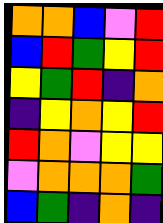[["orange", "orange", "blue", "violet", "red"], ["blue", "red", "green", "yellow", "red"], ["yellow", "green", "red", "indigo", "orange"], ["indigo", "yellow", "orange", "yellow", "red"], ["red", "orange", "violet", "yellow", "yellow"], ["violet", "orange", "orange", "orange", "green"], ["blue", "green", "indigo", "orange", "indigo"]]